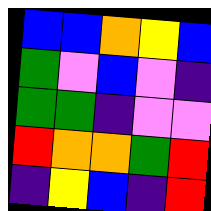[["blue", "blue", "orange", "yellow", "blue"], ["green", "violet", "blue", "violet", "indigo"], ["green", "green", "indigo", "violet", "violet"], ["red", "orange", "orange", "green", "red"], ["indigo", "yellow", "blue", "indigo", "red"]]